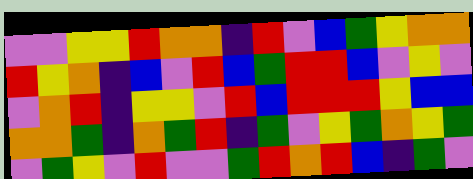[["violet", "violet", "yellow", "yellow", "red", "orange", "orange", "indigo", "red", "violet", "blue", "green", "yellow", "orange", "orange"], ["red", "yellow", "orange", "indigo", "blue", "violet", "red", "blue", "green", "red", "red", "blue", "violet", "yellow", "violet"], ["violet", "orange", "red", "indigo", "yellow", "yellow", "violet", "red", "blue", "red", "red", "red", "yellow", "blue", "blue"], ["orange", "orange", "green", "indigo", "orange", "green", "red", "indigo", "green", "violet", "yellow", "green", "orange", "yellow", "green"], ["violet", "green", "yellow", "violet", "red", "violet", "violet", "green", "red", "orange", "red", "blue", "indigo", "green", "violet"]]